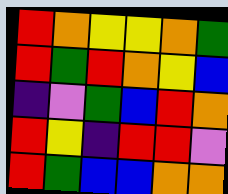[["red", "orange", "yellow", "yellow", "orange", "green"], ["red", "green", "red", "orange", "yellow", "blue"], ["indigo", "violet", "green", "blue", "red", "orange"], ["red", "yellow", "indigo", "red", "red", "violet"], ["red", "green", "blue", "blue", "orange", "orange"]]